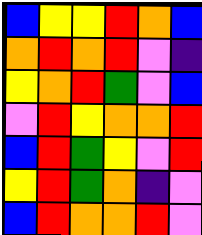[["blue", "yellow", "yellow", "red", "orange", "blue"], ["orange", "red", "orange", "red", "violet", "indigo"], ["yellow", "orange", "red", "green", "violet", "blue"], ["violet", "red", "yellow", "orange", "orange", "red"], ["blue", "red", "green", "yellow", "violet", "red"], ["yellow", "red", "green", "orange", "indigo", "violet"], ["blue", "red", "orange", "orange", "red", "violet"]]